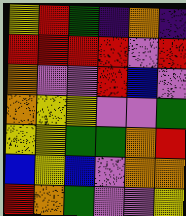[["yellow", "red", "green", "indigo", "orange", "indigo"], ["red", "red", "red", "red", "violet", "red"], ["orange", "violet", "violet", "red", "blue", "violet"], ["orange", "yellow", "yellow", "violet", "violet", "green"], ["yellow", "yellow", "green", "green", "orange", "red"], ["blue", "yellow", "blue", "violet", "orange", "orange"], ["red", "orange", "green", "violet", "violet", "yellow"]]